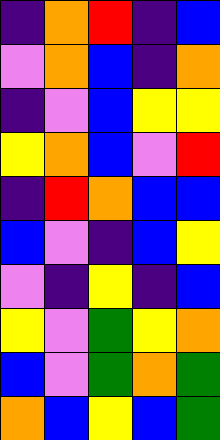[["indigo", "orange", "red", "indigo", "blue"], ["violet", "orange", "blue", "indigo", "orange"], ["indigo", "violet", "blue", "yellow", "yellow"], ["yellow", "orange", "blue", "violet", "red"], ["indigo", "red", "orange", "blue", "blue"], ["blue", "violet", "indigo", "blue", "yellow"], ["violet", "indigo", "yellow", "indigo", "blue"], ["yellow", "violet", "green", "yellow", "orange"], ["blue", "violet", "green", "orange", "green"], ["orange", "blue", "yellow", "blue", "green"]]